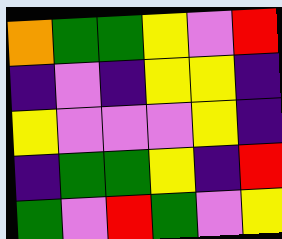[["orange", "green", "green", "yellow", "violet", "red"], ["indigo", "violet", "indigo", "yellow", "yellow", "indigo"], ["yellow", "violet", "violet", "violet", "yellow", "indigo"], ["indigo", "green", "green", "yellow", "indigo", "red"], ["green", "violet", "red", "green", "violet", "yellow"]]